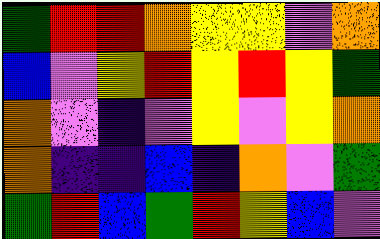[["green", "red", "red", "orange", "yellow", "yellow", "violet", "orange"], ["blue", "violet", "yellow", "red", "yellow", "red", "yellow", "green"], ["orange", "violet", "indigo", "violet", "yellow", "violet", "yellow", "orange"], ["orange", "indigo", "indigo", "blue", "indigo", "orange", "violet", "green"], ["green", "red", "blue", "green", "red", "yellow", "blue", "violet"]]